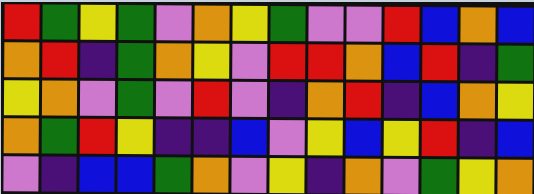[["red", "green", "yellow", "green", "violet", "orange", "yellow", "green", "violet", "violet", "red", "blue", "orange", "blue"], ["orange", "red", "indigo", "green", "orange", "yellow", "violet", "red", "red", "orange", "blue", "red", "indigo", "green"], ["yellow", "orange", "violet", "green", "violet", "red", "violet", "indigo", "orange", "red", "indigo", "blue", "orange", "yellow"], ["orange", "green", "red", "yellow", "indigo", "indigo", "blue", "violet", "yellow", "blue", "yellow", "red", "indigo", "blue"], ["violet", "indigo", "blue", "blue", "green", "orange", "violet", "yellow", "indigo", "orange", "violet", "green", "yellow", "orange"]]